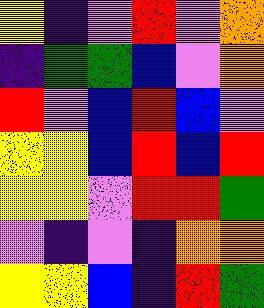[["yellow", "indigo", "violet", "red", "violet", "orange"], ["indigo", "green", "green", "blue", "violet", "orange"], ["red", "violet", "blue", "red", "blue", "violet"], ["yellow", "yellow", "blue", "red", "blue", "red"], ["yellow", "yellow", "violet", "red", "red", "green"], ["violet", "indigo", "violet", "indigo", "orange", "orange"], ["yellow", "yellow", "blue", "indigo", "red", "green"]]